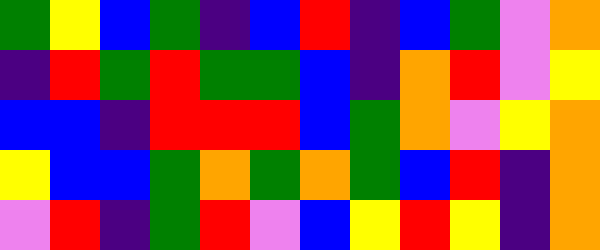[["green", "yellow", "blue", "green", "indigo", "blue", "red", "indigo", "blue", "green", "violet", "orange"], ["indigo", "red", "green", "red", "green", "green", "blue", "indigo", "orange", "red", "violet", "yellow"], ["blue", "blue", "indigo", "red", "red", "red", "blue", "green", "orange", "violet", "yellow", "orange"], ["yellow", "blue", "blue", "green", "orange", "green", "orange", "green", "blue", "red", "indigo", "orange"], ["violet", "red", "indigo", "green", "red", "violet", "blue", "yellow", "red", "yellow", "indigo", "orange"]]